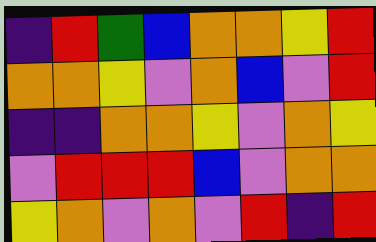[["indigo", "red", "green", "blue", "orange", "orange", "yellow", "red"], ["orange", "orange", "yellow", "violet", "orange", "blue", "violet", "red"], ["indigo", "indigo", "orange", "orange", "yellow", "violet", "orange", "yellow"], ["violet", "red", "red", "red", "blue", "violet", "orange", "orange"], ["yellow", "orange", "violet", "orange", "violet", "red", "indigo", "red"]]